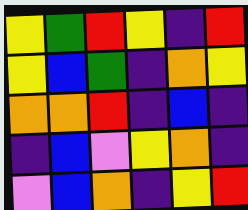[["yellow", "green", "red", "yellow", "indigo", "red"], ["yellow", "blue", "green", "indigo", "orange", "yellow"], ["orange", "orange", "red", "indigo", "blue", "indigo"], ["indigo", "blue", "violet", "yellow", "orange", "indigo"], ["violet", "blue", "orange", "indigo", "yellow", "red"]]